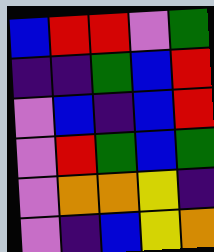[["blue", "red", "red", "violet", "green"], ["indigo", "indigo", "green", "blue", "red"], ["violet", "blue", "indigo", "blue", "red"], ["violet", "red", "green", "blue", "green"], ["violet", "orange", "orange", "yellow", "indigo"], ["violet", "indigo", "blue", "yellow", "orange"]]